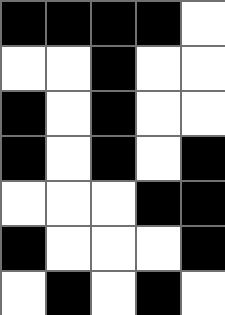[["black", "black", "black", "black", "white"], ["white", "white", "black", "white", "white"], ["black", "white", "black", "white", "white"], ["black", "white", "black", "white", "black"], ["white", "white", "white", "black", "black"], ["black", "white", "white", "white", "black"], ["white", "black", "white", "black", "white"]]